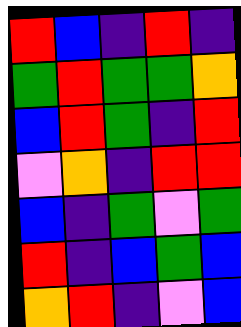[["red", "blue", "indigo", "red", "indigo"], ["green", "red", "green", "green", "orange"], ["blue", "red", "green", "indigo", "red"], ["violet", "orange", "indigo", "red", "red"], ["blue", "indigo", "green", "violet", "green"], ["red", "indigo", "blue", "green", "blue"], ["orange", "red", "indigo", "violet", "blue"]]